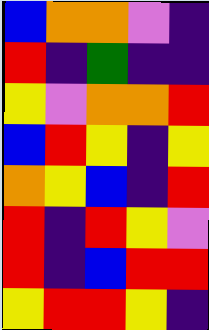[["blue", "orange", "orange", "violet", "indigo"], ["red", "indigo", "green", "indigo", "indigo"], ["yellow", "violet", "orange", "orange", "red"], ["blue", "red", "yellow", "indigo", "yellow"], ["orange", "yellow", "blue", "indigo", "red"], ["red", "indigo", "red", "yellow", "violet"], ["red", "indigo", "blue", "red", "red"], ["yellow", "red", "red", "yellow", "indigo"]]